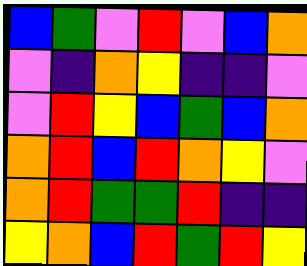[["blue", "green", "violet", "red", "violet", "blue", "orange"], ["violet", "indigo", "orange", "yellow", "indigo", "indigo", "violet"], ["violet", "red", "yellow", "blue", "green", "blue", "orange"], ["orange", "red", "blue", "red", "orange", "yellow", "violet"], ["orange", "red", "green", "green", "red", "indigo", "indigo"], ["yellow", "orange", "blue", "red", "green", "red", "yellow"]]